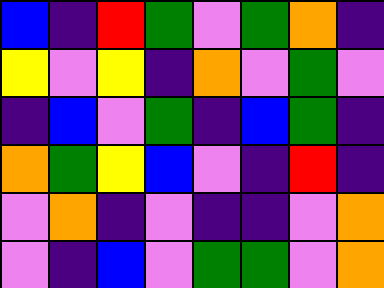[["blue", "indigo", "red", "green", "violet", "green", "orange", "indigo"], ["yellow", "violet", "yellow", "indigo", "orange", "violet", "green", "violet"], ["indigo", "blue", "violet", "green", "indigo", "blue", "green", "indigo"], ["orange", "green", "yellow", "blue", "violet", "indigo", "red", "indigo"], ["violet", "orange", "indigo", "violet", "indigo", "indigo", "violet", "orange"], ["violet", "indigo", "blue", "violet", "green", "green", "violet", "orange"]]